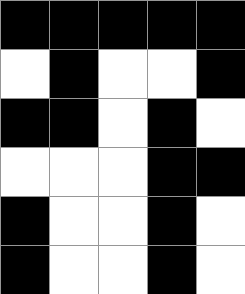[["black", "black", "black", "black", "black"], ["white", "black", "white", "white", "black"], ["black", "black", "white", "black", "white"], ["white", "white", "white", "black", "black"], ["black", "white", "white", "black", "white"], ["black", "white", "white", "black", "white"]]